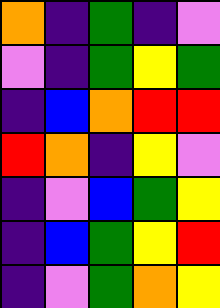[["orange", "indigo", "green", "indigo", "violet"], ["violet", "indigo", "green", "yellow", "green"], ["indigo", "blue", "orange", "red", "red"], ["red", "orange", "indigo", "yellow", "violet"], ["indigo", "violet", "blue", "green", "yellow"], ["indigo", "blue", "green", "yellow", "red"], ["indigo", "violet", "green", "orange", "yellow"]]